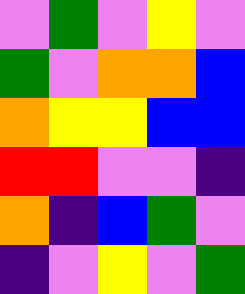[["violet", "green", "violet", "yellow", "violet"], ["green", "violet", "orange", "orange", "blue"], ["orange", "yellow", "yellow", "blue", "blue"], ["red", "red", "violet", "violet", "indigo"], ["orange", "indigo", "blue", "green", "violet"], ["indigo", "violet", "yellow", "violet", "green"]]